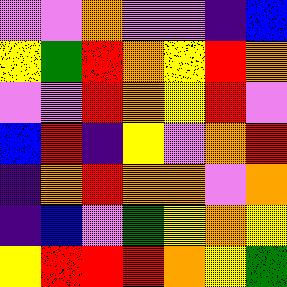[["violet", "violet", "orange", "violet", "violet", "indigo", "blue"], ["yellow", "green", "red", "orange", "yellow", "red", "orange"], ["violet", "violet", "red", "orange", "yellow", "red", "violet"], ["blue", "red", "indigo", "yellow", "violet", "orange", "red"], ["indigo", "orange", "red", "orange", "orange", "violet", "orange"], ["indigo", "blue", "violet", "green", "yellow", "orange", "yellow"], ["yellow", "red", "red", "red", "orange", "yellow", "green"]]